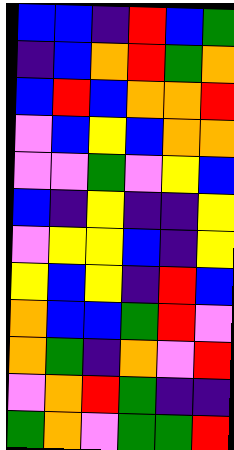[["blue", "blue", "indigo", "red", "blue", "green"], ["indigo", "blue", "orange", "red", "green", "orange"], ["blue", "red", "blue", "orange", "orange", "red"], ["violet", "blue", "yellow", "blue", "orange", "orange"], ["violet", "violet", "green", "violet", "yellow", "blue"], ["blue", "indigo", "yellow", "indigo", "indigo", "yellow"], ["violet", "yellow", "yellow", "blue", "indigo", "yellow"], ["yellow", "blue", "yellow", "indigo", "red", "blue"], ["orange", "blue", "blue", "green", "red", "violet"], ["orange", "green", "indigo", "orange", "violet", "red"], ["violet", "orange", "red", "green", "indigo", "indigo"], ["green", "orange", "violet", "green", "green", "red"]]